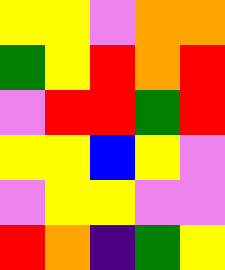[["yellow", "yellow", "violet", "orange", "orange"], ["green", "yellow", "red", "orange", "red"], ["violet", "red", "red", "green", "red"], ["yellow", "yellow", "blue", "yellow", "violet"], ["violet", "yellow", "yellow", "violet", "violet"], ["red", "orange", "indigo", "green", "yellow"]]